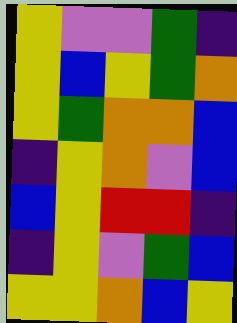[["yellow", "violet", "violet", "green", "indigo"], ["yellow", "blue", "yellow", "green", "orange"], ["yellow", "green", "orange", "orange", "blue"], ["indigo", "yellow", "orange", "violet", "blue"], ["blue", "yellow", "red", "red", "indigo"], ["indigo", "yellow", "violet", "green", "blue"], ["yellow", "yellow", "orange", "blue", "yellow"]]